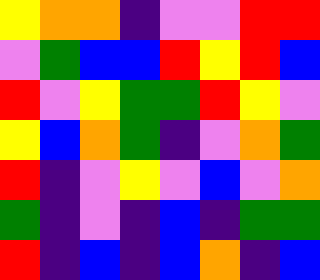[["yellow", "orange", "orange", "indigo", "violet", "violet", "red", "red"], ["violet", "green", "blue", "blue", "red", "yellow", "red", "blue"], ["red", "violet", "yellow", "green", "green", "red", "yellow", "violet"], ["yellow", "blue", "orange", "green", "indigo", "violet", "orange", "green"], ["red", "indigo", "violet", "yellow", "violet", "blue", "violet", "orange"], ["green", "indigo", "violet", "indigo", "blue", "indigo", "green", "green"], ["red", "indigo", "blue", "indigo", "blue", "orange", "indigo", "blue"]]